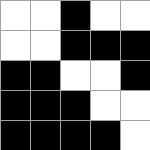[["white", "white", "black", "white", "white"], ["white", "white", "black", "black", "black"], ["black", "black", "white", "white", "black"], ["black", "black", "black", "white", "white"], ["black", "black", "black", "black", "white"]]